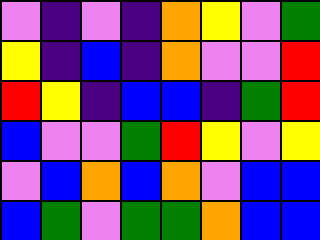[["violet", "indigo", "violet", "indigo", "orange", "yellow", "violet", "green"], ["yellow", "indigo", "blue", "indigo", "orange", "violet", "violet", "red"], ["red", "yellow", "indigo", "blue", "blue", "indigo", "green", "red"], ["blue", "violet", "violet", "green", "red", "yellow", "violet", "yellow"], ["violet", "blue", "orange", "blue", "orange", "violet", "blue", "blue"], ["blue", "green", "violet", "green", "green", "orange", "blue", "blue"]]